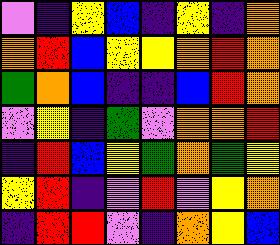[["violet", "indigo", "yellow", "blue", "indigo", "yellow", "indigo", "orange"], ["orange", "red", "blue", "yellow", "yellow", "orange", "red", "orange"], ["green", "orange", "blue", "indigo", "indigo", "blue", "red", "orange"], ["violet", "yellow", "indigo", "green", "violet", "orange", "orange", "red"], ["indigo", "red", "blue", "yellow", "green", "orange", "green", "yellow"], ["yellow", "red", "indigo", "violet", "red", "violet", "yellow", "orange"], ["indigo", "red", "red", "violet", "indigo", "orange", "yellow", "blue"]]